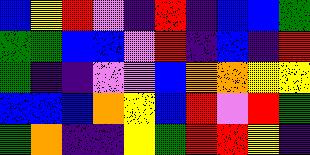[["blue", "yellow", "red", "violet", "indigo", "red", "indigo", "blue", "blue", "green"], ["green", "green", "blue", "blue", "violet", "red", "indigo", "blue", "indigo", "red"], ["green", "indigo", "indigo", "violet", "violet", "blue", "orange", "orange", "yellow", "yellow"], ["blue", "blue", "blue", "orange", "yellow", "blue", "red", "violet", "red", "green"], ["green", "orange", "indigo", "indigo", "yellow", "green", "red", "red", "yellow", "indigo"]]